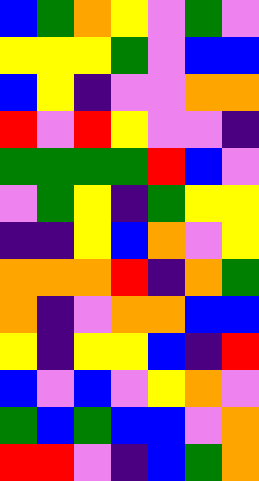[["blue", "green", "orange", "yellow", "violet", "green", "violet"], ["yellow", "yellow", "yellow", "green", "violet", "blue", "blue"], ["blue", "yellow", "indigo", "violet", "violet", "orange", "orange"], ["red", "violet", "red", "yellow", "violet", "violet", "indigo"], ["green", "green", "green", "green", "red", "blue", "violet"], ["violet", "green", "yellow", "indigo", "green", "yellow", "yellow"], ["indigo", "indigo", "yellow", "blue", "orange", "violet", "yellow"], ["orange", "orange", "orange", "red", "indigo", "orange", "green"], ["orange", "indigo", "violet", "orange", "orange", "blue", "blue"], ["yellow", "indigo", "yellow", "yellow", "blue", "indigo", "red"], ["blue", "violet", "blue", "violet", "yellow", "orange", "violet"], ["green", "blue", "green", "blue", "blue", "violet", "orange"], ["red", "red", "violet", "indigo", "blue", "green", "orange"]]